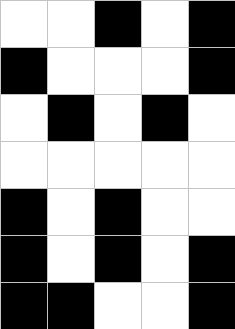[["white", "white", "black", "white", "black"], ["black", "white", "white", "white", "black"], ["white", "black", "white", "black", "white"], ["white", "white", "white", "white", "white"], ["black", "white", "black", "white", "white"], ["black", "white", "black", "white", "black"], ["black", "black", "white", "white", "black"]]